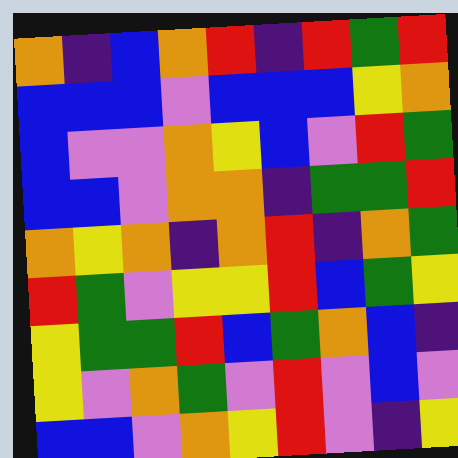[["orange", "indigo", "blue", "orange", "red", "indigo", "red", "green", "red"], ["blue", "blue", "blue", "violet", "blue", "blue", "blue", "yellow", "orange"], ["blue", "violet", "violet", "orange", "yellow", "blue", "violet", "red", "green"], ["blue", "blue", "violet", "orange", "orange", "indigo", "green", "green", "red"], ["orange", "yellow", "orange", "indigo", "orange", "red", "indigo", "orange", "green"], ["red", "green", "violet", "yellow", "yellow", "red", "blue", "green", "yellow"], ["yellow", "green", "green", "red", "blue", "green", "orange", "blue", "indigo"], ["yellow", "violet", "orange", "green", "violet", "red", "violet", "blue", "violet"], ["blue", "blue", "violet", "orange", "yellow", "red", "violet", "indigo", "yellow"]]